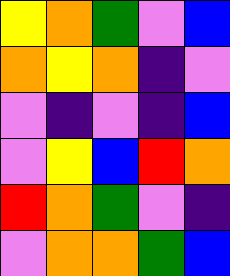[["yellow", "orange", "green", "violet", "blue"], ["orange", "yellow", "orange", "indigo", "violet"], ["violet", "indigo", "violet", "indigo", "blue"], ["violet", "yellow", "blue", "red", "orange"], ["red", "orange", "green", "violet", "indigo"], ["violet", "orange", "orange", "green", "blue"]]